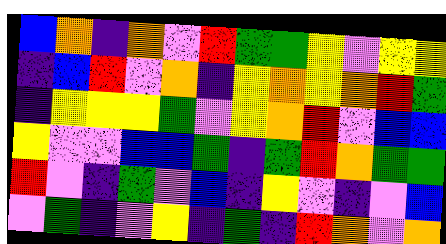[["blue", "orange", "indigo", "orange", "violet", "red", "green", "green", "yellow", "violet", "yellow", "yellow"], ["indigo", "blue", "red", "violet", "orange", "indigo", "yellow", "orange", "yellow", "orange", "red", "green"], ["indigo", "yellow", "yellow", "yellow", "green", "violet", "yellow", "orange", "red", "violet", "blue", "blue"], ["yellow", "violet", "violet", "blue", "blue", "green", "indigo", "green", "red", "orange", "green", "green"], ["red", "violet", "indigo", "green", "violet", "blue", "indigo", "yellow", "violet", "indigo", "violet", "blue"], ["violet", "green", "indigo", "violet", "yellow", "indigo", "green", "indigo", "red", "orange", "violet", "orange"]]